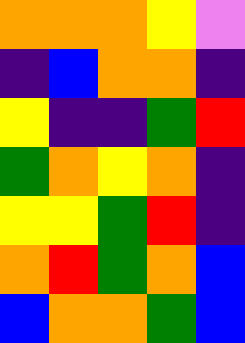[["orange", "orange", "orange", "yellow", "violet"], ["indigo", "blue", "orange", "orange", "indigo"], ["yellow", "indigo", "indigo", "green", "red"], ["green", "orange", "yellow", "orange", "indigo"], ["yellow", "yellow", "green", "red", "indigo"], ["orange", "red", "green", "orange", "blue"], ["blue", "orange", "orange", "green", "blue"]]